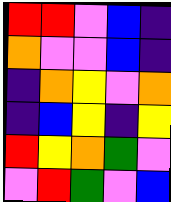[["red", "red", "violet", "blue", "indigo"], ["orange", "violet", "violet", "blue", "indigo"], ["indigo", "orange", "yellow", "violet", "orange"], ["indigo", "blue", "yellow", "indigo", "yellow"], ["red", "yellow", "orange", "green", "violet"], ["violet", "red", "green", "violet", "blue"]]